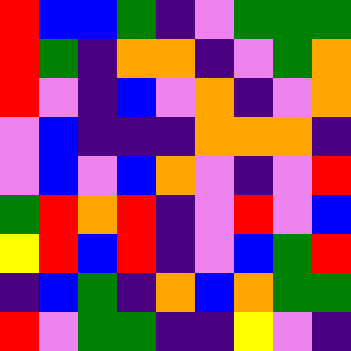[["red", "blue", "blue", "green", "indigo", "violet", "green", "green", "green"], ["red", "green", "indigo", "orange", "orange", "indigo", "violet", "green", "orange"], ["red", "violet", "indigo", "blue", "violet", "orange", "indigo", "violet", "orange"], ["violet", "blue", "indigo", "indigo", "indigo", "orange", "orange", "orange", "indigo"], ["violet", "blue", "violet", "blue", "orange", "violet", "indigo", "violet", "red"], ["green", "red", "orange", "red", "indigo", "violet", "red", "violet", "blue"], ["yellow", "red", "blue", "red", "indigo", "violet", "blue", "green", "red"], ["indigo", "blue", "green", "indigo", "orange", "blue", "orange", "green", "green"], ["red", "violet", "green", "green", "indigo", "indigo", "yellow", "violet", "indigo"]]